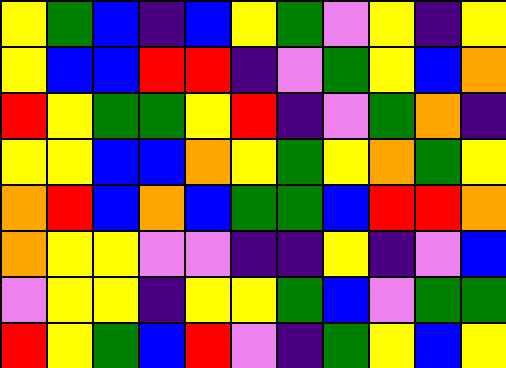[["yellow", "green", "blue", "indigo", "blue", "yellow", "green", "violet", "yellow", "indigo", "yellow"], ["yellow", "blue", "blue", "red", "red", "indigo", "violet", "green", "yellow", "blue", "orange"], ["red", "yellow", "green", "green", "yellow", "red", "indigo", "violet", "green", "orange", "indigo"], ["yellow", "yellow", "blue", "blue", "orange", "yellow", "green", "yellow", "orange", "green", "yellow"], ["orange", "red", "blue", "orange", "blue", "green", "green", "blue", "red", "red", "orange"], ["orange", "yellow", "yellow", "violet", "violet", "indigo", "indigo", "yellow", "indigo", "violet", "blue"], ["violet", "yellow", "yellow", "indigo", "yellow", "yellow", "green", "blue", "violet", "green", "green"], ["red", "yellow", "green", "blue", "red", "violet", "indigo", "green", "yellow", "blue", "yellow"]]